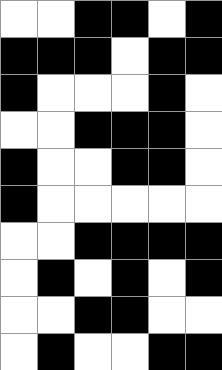[["white", "white", "black", "black", "white", "black"], ["black", "black", "black", "white", "black", "black"], ["black", "white", "white", "white", "black", "white"], ["white", "white", "black", "black", "black", "white"], ["black", "white", "white", "black", "black", "white"], ["black", "white", "white", "white", "white", "white"], ["white", "white", "black", "black", "black", "black"], ["white", "black", "white", "black", "white", "black"], ["white", "white", "black", "black", "white", "white"], ["white", "black", "white", "white", "black", "black"]]